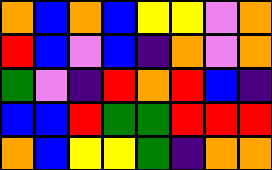[["orange", "blue", "orange", "blue", "yellow", "yellow", "violet", "orange"], ["red", "blue", "violet", "blue", "indigo", "orange", "violet", "orange"], ["green", "violet", "indigo", "red", "orange", "red", "blue", "indigo"], ["blue", "blue", "red", "green", "green", "red", "red", "red"], ["orange", "blue", "yellow", "yellow", "green", "indigo", "orange", "orange"]]